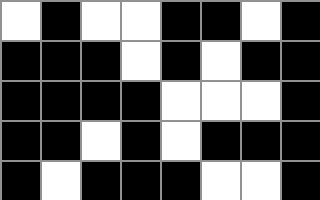[["white", "black", "white", "white", "black", "black", "white", "black"], ["black", "black", "black", "white", "black", "white", "black", "black"], ["black", "black", "black", "black", "white", "white", "white", "black"], ["black", "black", "white", "black", "white", "black", "black", "black"], ["black", "white", "black", "black", "black", "white", "white", "black"]]